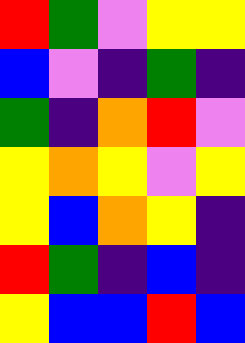[["red", "green", "violet", "yellow", "yellow"], ["blue", "violet", "indigo", "green", "indigo"], ["green", "indigo", "orange", "red", "violet"], ["yellow", "orange", "yellow", "violet", "yellow"], ["yellow", "blue", "orange", "yellow", "indigo"], ["red", "green", "indigo", "blue", "indigo"], ["yellow", "blue", "blue", "red", "blue"]]